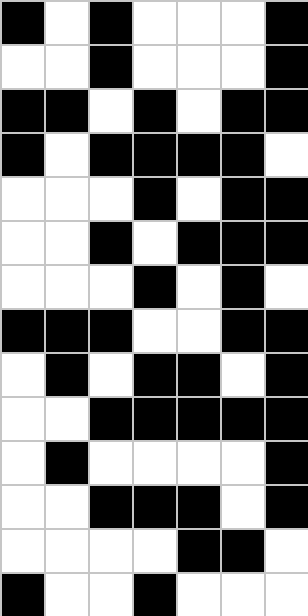[["black", "white", "black", "white", "white", "white", "black"], ["white", "white", "black", "white", "white", "white", "black"], ["black", "black", "white", "black", "white", "black", "black"], ["black", "white", "black", "black", "black", "black", "white"], ["white", "white", "white", "black", "white", "black", "black"], ["white", "white", "black", "white", "black", "black", "black"], ["white", "white", "white", "black", "white", "black", "white"], ["black", "black", "black", "white", "white", "black", "black"], ["white", "black", "white", "black", "black", "white", "black"], ["white", "white", "black", "black", "black", "black", "black"], ["white", "black", "white", "white", "white", "white", "black"], ["white", "white", "black", "black", "black", "white", "black"], ["white", "white", "white", "white", "black", "black", "white"], ["black", "white", "white", "black", "white", "white", "white"]]